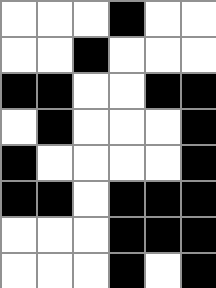[["white", "white", "white", "black", "white", "white"], ["white", "white", "black", "white", "white", "white"], ["black", "black", "white", "white", "black", "black"], ["white", "black", "white", "white", "white", "black"], ["black", "white", "white", "white", "white", "black"], ["black", "black", "white", "black", "black", "black"], ["white", "white", "white", "black", "black", "black"], ["white", "white", "white", "black", "white", "black"]]